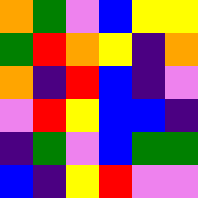[["orange", "green", "violet", "blue", "yellow", "yellow"], ["green", "red", "orange", "yellow", "indigo", "orange"], ["orange", "indigo", "red", "blue", "indigo", "violet"], ["violet", "red", "yellow", "blue", "blue", "indigo"], ["indigo", "green", "violet", "blue", "green", "green"], ["blue", "indigo", "yellow", "red", "violet", "violet"]]